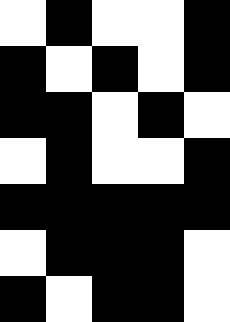[["white", "black", "white", "white", "black"], ["black", "white", "black", "white", "black"], ["black", "black", "white", "black", "white"], ["white", "black", "white", "white", "black"], ["black", "black", "black", "black", "black"], ["white", "black", "black", "black", "white"], ["black", "white", "black", "black", "white"]]